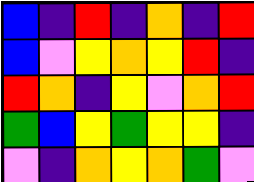[["blue", "indigo", "red", "indigo", "orange", "indigo", "red"], ["blue", "violet", "yellow", "orange", "yellow", "red", "indigo"], ["red", "orange", "indigo", "yellow", "violet", "orange", "red"], ["green", "blue", "yellow", "green", "yellow", "yellow", "indigo"], ["violet", "indigo", "orange", "yellow", "orange", "green", "violet"]]